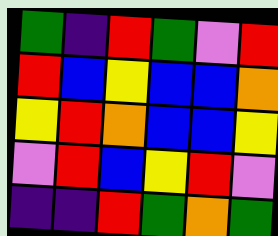[["green", "indigo", "red", "green", "violet", "red"], ["red", "blue", "yellow", "blue", "blue", "orange"], ["yellow", "red", "orange", "blue", "blue", "yellow"], ["violet", "red", "blue", "yellow", "red", "violet"], ["indigo", "indigo", "red", "green", "orange", "green"]]